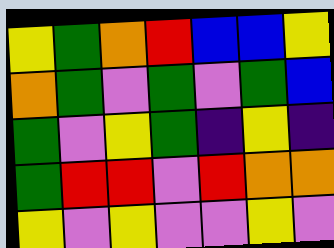[["yellow", "green", "orange", "red", "blue", "blue", "yellow"], ["orange", "green", "violet", "green", "violet", "green", "blue"], ["green", "violet", "yellow", "green", "indigo", "yellow", "indigo"], ["green", "red", "red", "violet", "red", "orange", "orange"], ["yellow", "violet", "yellow", "violet", "violet", "yellow", "violet"]]